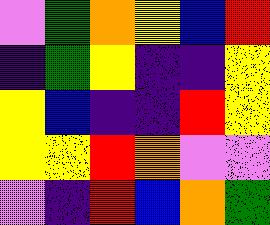[["violet", "green", "orange", "yellow", "blue", "red"], ["indigo", "green", "yellow", "indigo", "indigo", "yellow"], ["yellow", "blue", "indigo", "indigo", "red", "yellow"], ["yellow", "yellow", "red", "orange", "violet", "violet"], ["violet", "indigo", "red", "blue", "orange", "green"]]